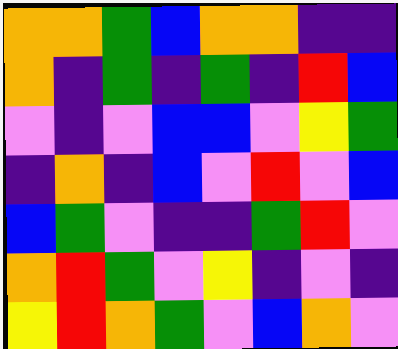[["orange", "orange", "green", "blue", "orange", "orange", "indigo", "indigo"], ["orange", "indigo", "green", "indigo", "green", "indigo", "red", "blue"], ["violet", "indigo", "violet", "blue", "blue", "violet", "yellow", "green"], ["indigo", "orange", "indigo", "blue", "violet", "red", "violet", "blue"], ["blue", "green", "violet", "indigo", "indigo", "green", "red", "violet"], ["orange", "red", "green", "violet", "yellow", "indigo", "violet", "indigo"], ["yellow", "red", "orange", "green", "violet", "blue", "orange", "violet"]]